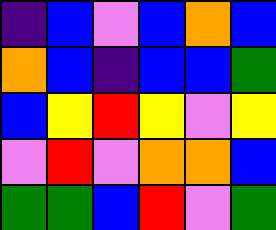[["indigo", "blue", "violet", "blue", "orange", "blue"], ["orange", "blue", "indigo", "blue", "blue", "green"], ["blue", "yellow", "red", "yellow", "violet", "yellow"], ["violet", "red", "violet", "orange", "orange", "blue"], ["green", "green", "blue", "red", "violet", "green"]]